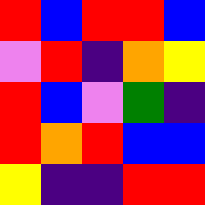[["red", "blue", "red", "red", "blue"], ["violet", "red", "indigo", "orange", "yellow"], ["red", "blue", "violet", "green", "indigo"], ["red", "orange", "red", "blue", "blue"], ["yellow", "indigo", "indigo", "red", "red"]]